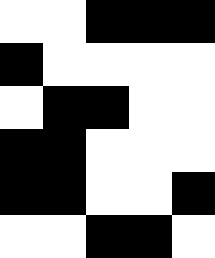[["white", "white", "black", "black", "black"], ["black", "white", "white", "white", "white"], ["white", "black", "black", "white", "white"], ["black", "black", "white", "white", "white"], ["black", "black", "white", "white", "black"], ["white", "white", "black", "black", "white"]]